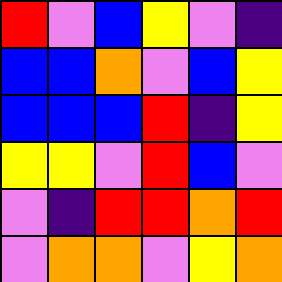[["red", "violet", "blue", "yellow", "violet", "indigo"], ["blue", "blue", "orange", "violet", "blue", "yellow"], ["blue", "blue", "blue", "red", "indigo", "yellow"], ["yellow", "yellow", "violet", "red", "blue", "violet"], ["violet", "indigo", "red", "red", "orange", "red"], ["violet", "orange", "orange", "violet", "yellow", "orange"]]